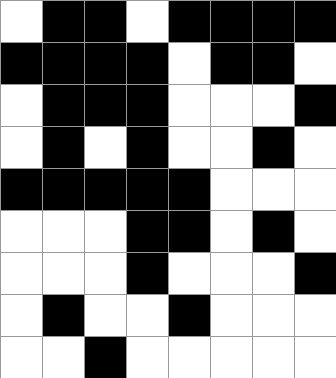[["white", "black", "black", "white", "black", "black", "black", "black"], ["black", "black", "black", "black", "white", "black", "black", "white"], ["white", "black", "black", "black", "white", "white", "white", "black"], ["white", "black", "white", "black", "white", "white", "black", "white"], ["black", "black", "black", "black", "black", "white", "white", "white"], ["white", "white", "white", "black", "black", "white", "black", "white"], ["white", "white", "white", "black", "white", "white", "white", "black"], ["white", "black", "white", "white", "black", "white", "white", "white"], ["white", "white", "black", "white", "white", "white", "white", "white"]]